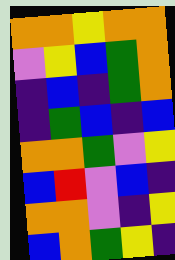[["orange", "orange", "yellow", "orange", "orange"], ["violet", "yellow", "blue", "green", "orange"], ["indigo", "blue", "indigo", "green", "orange"], ["indigo", "green", "blue", "indigo", "blue"], ["orange", "orange", "green", "violet", "yellow"], ["blue", "red", "violet", "blue", "indigo"], ["orange", "orange", "violet", "indigo", "yellow"], ["blue", "orange", "green", "yellow", "indigo"]]